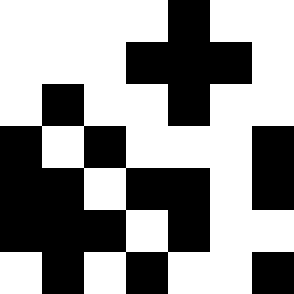[["white", "white", "white", "white", "black", "white", "white"], ["white", "white", "white", "black", "black", "black", "white"], ["white", "black", "white", "white", "black", "white", "white"], ["black", "white", "black", "white", "white", "white", "black"], ["black", "black", "white", "black", "black", "white", "black"], ["black", "black", "black", "white", "black", "white", "white"], ["white", "black", "white", "black", "white", "white", "black"]]